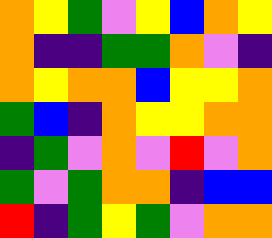[["orange", "yellow", "green", "violet", "yellow", "blue", "orange", "yellow"], ["orange", "indigo", "indigo", "green", "green", "orange", "violet", "indigo"], ["orange", "yellow", "orange", "orange", "blue", "yellow", "yellow", "orange"], ["green", "blue", "indigo", "orange", "yellow", "yellow", "orange", "orange"], ["indigo", "green", "violet", "orange", "violet", "red", "violet", "orange"], ["green", "violet", "green", "orange", "orange", "indigo", "blue", "blue"], ["red", "indigo", "green", "yellow", "green", "violet", "orange", "orange"]]